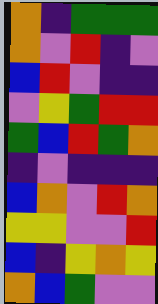[["orange", "indigo", "green", "green", "green"], ["orange", "violet", "red", "indigo", "violet"], ["blue", "red", "violet", "indigo", "indigo"], ["violet", "yellow", "green", "red", "red"], ["green", "blue", "red", "green", "orange"], ["indigo", "violet", "indigo", "indigo", "indigo"], ["blue", "orange", "violet", "red", "orange"], ["yellow", "yellow", "violet", "violet", "red"], ["blue", "indigo", "yellow", "orange", "yellow"], ["orange", "blue", "green", "violet", "violet"]]